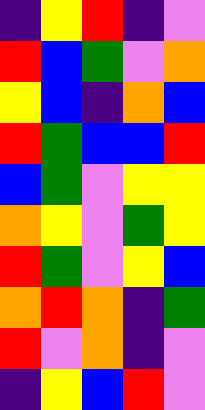[["indigo", "yellow", "red", "indigo", "violet"], ["red", "blue", "green", "violet", "orange"], ["yellow", "blue", "indigo", "orange", "blue"], ["red", "green", "blue", "blue", "red"], ["blue", "green", "violet", "yellow", "yellow"], ["orange", "yellow", "violet", "green", "yellow"], ["red", "green", "violet", "yellow", "blue"], ["orange", "red", "orange", "indigo", "green"], ["red", "violet", "orange", "indigo", "violet"], ["indigo", "yellow", "blue", "red", "violet"]]